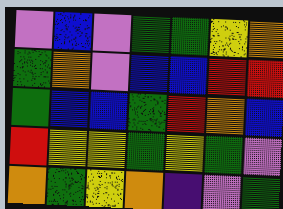[["violet", "blue", "violet", "green", "green", "yellow", "orange"], ["green", "orange", "violet", "blue", "blue", "red", "red"], ["green", "blue", "blue", "green", "red", "orange", "blue"], ["red", "yellow", "yellow", "green", "yellow", "green", "violet"], ["orange", "green", "yellow", "orange", "indigo", "violet", "green"]]